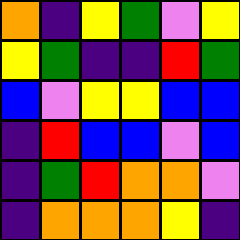[["orange", "indigo", "yellow", "green", "violet", "yellow"], ["yellow", "green", "indigo", "indigo", "red", "green"], ["blue", "violet", "yellow", "yellow", "blue", "blue"], ["indigo", "red", "blue", "blue", "violet", "blue"], ["indigo", "green", "red", "orange", "orange", "violet"], ["indigo", "orange", "orange", "orange", "yellow", "indigo"]]